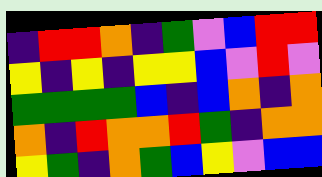[["indigo", "red", "red", "orange", "indigo", "green", "violet", "blue", "red", "red"], ["yellow", "indigo", "yellow", "indigo", "yellow", "yellow", "blue", "violet", "red", "violet"], ["green", "green", "green", "green", "blue", "indigo", "blue", "orange", "indigo", "orange"], ["orange", "indigo", "red", "orange", "orange", "red", "green", "indigo", "orange", "orange"], ["yellow", "green", "indigo", "orange", "green", "blue", "yellow", "violet", "blue", "blue"]]